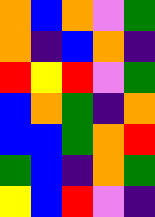[["orange", "blue", "orange", "violet", "green"], ["orange", "indigo", "blue", "orange", "indigo"], ["red", "yellow", "red", "violet", "green"], ["blue", "orange", "green", "indigo", "orange"], ["blue", "blue", "green", "orange", "red"], ["green", "blue", "indigo", "orange", "green"], ["yellow", "blue", "red", "violet", "indigo"]]